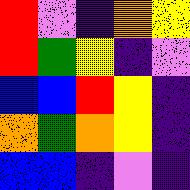[["red", "violet", "indigo", "orange", "yellow"], ["red", "green", "yellow", "indigo", "violet"], ["blue", "blue", "red", "yellow", "indigo"], ["orange", "green", "orange", "yellow", "indigo"], ["blue", "blue", "indigo", "violet", "indigo"]]